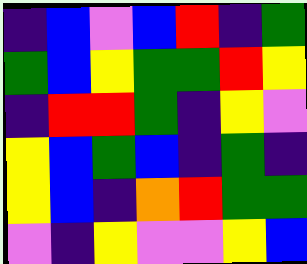[["indigo", "blue", "violet", "blue", "red", "indigo", "green"], ["green", "blue", "yellow", "green", "green", "red", "yellow"], ["indigo", "red", "red", "green", "indigo", "yellow", "violet"], ["yellow", "blue", "green", "blue", "indigo", "green", "indigo"], ["yellow", "blue", "indigo", "orange", "red", "green", "green"], ["violet", "indigo", "yellow", "violet", "violet", "yellow", "blue"]]